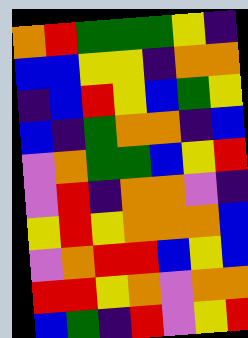[["orange", "red", "green", "green", "green", "yellow", "indigo"], ["blue", "blue", "yellow", "yellow", "indigo", "orange", "orange"], ["indigo", "blue", "red", "yellow", "blue", "green", "yellow"], ["blue", "indigo", "green", "orange", "orange", "indigo", "blue"], ["violet", "orange", "green", "green", "blue", "yellow", "red"], ["violet", "red", "indigo", "orange", "orange", "violet", "indigo"], ["yellow", "red", "yellow", "orange", "orange", "orange", "blue"], ["violet", "orange", "red", "red", "blue", "yellow", "blue"], ["red", "red", "yellow", "orange", "violet", "orange", "orange"], ["blue", "green", "indigo", "red", "violet", "yellow", "red"]]